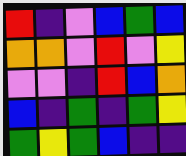[["red", "indigo", "violet", "blue", "green", "blue"], ["orange", "orange", "violet", "red", "violet", "yellow"], ["violet", "violet", "indigo", "red", "blue", "orange"], ["blue", "indigo", "green", "indigo", "green", "yellow"], ["green", "yellow", "green", "blue", "indigo", "indigo"]]